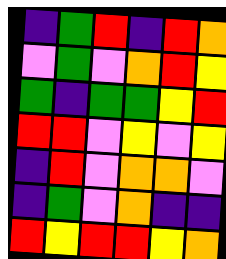[["indigo", "green", "red", "indigo", "red", "orange"], ["violet", "green", "violet", "orange", "red", "yellow"], ["green", "indigo", "green", "green", "yellow", "red"], ["red", "red", "violet", "yellow", "violet", "yellow"], ["indigo", "red", "violet", "orange", "orange", "violet"], ["indigo", "green", "violet", "orange", "indigo", "indigo"], ["red", "yellow", "red", "red", "yellow", "orange"]]